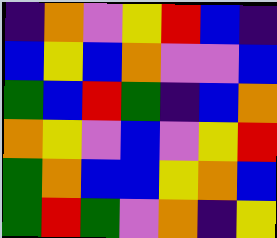[["indigo", "orange", "violet", "yellow", "red", "blue", "indigo"], ["blue", "yellow", "blue", "orange", "violet", "violet", "blue"], ["green", "blue", "red", "green", "indigo", "blue", "orange"], ["orange", "yellow", "violet", "blue", "violet", "yellow", "red"], ["green", "orange", "blue", "blue", "yellow", "orange", "blue"], ["green", "red", "green", "violet", "orange", "indigo", "yellow"]]